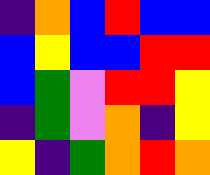[["indigo", "orange", "blue", "red", "blue", "blue"], ["blue", "yellow", "blue", "blue", "red", "red"], ["blue", "green", "violet", "red", "red", "yellow"], ["indigo", "green", "violet", "orange", "indigo", "yellow"], ["yellow", "indigo", "green", "orange", "red", "orange"]]